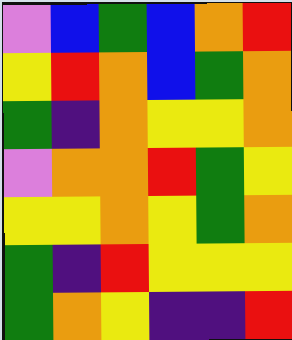[["violet", "blue", "green", "blue", "orange", "red"], ["yellow", "red", "orange", "blue", "green", "orange"], ["green", "indigo", "orange", "yellow", "yellow", "orange"], ["violet", "orange", "orange", "red", "green", "yellow"], ["yellow", "yellow", "orange", "yellow", "green", "orange"], ["green", "indigo", "red", "yellow", "yellow", "yellow"], ["green", "orange", "yellow", "indigo", "indigo", "red"]]